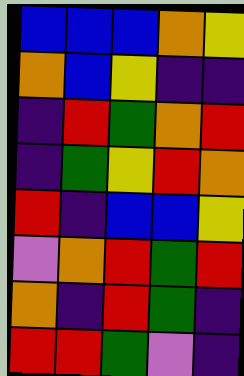[["blue", "blue", "blue", "orange", "yellow"], ["orange", "blue", "yellow", "indigo", "indigo"], ["indigo", "red", "green", "orange", "red"], ["indigo", "green", "yellow", "red", "orange"], ["red", "indigo", "blue", "blue", "yellow"], ["violet", "orange", "red", "green", "red"], ["orange", "indigo", "red", "green", "indigo"], ["red", "red", "green", "violet", "indigo"]]